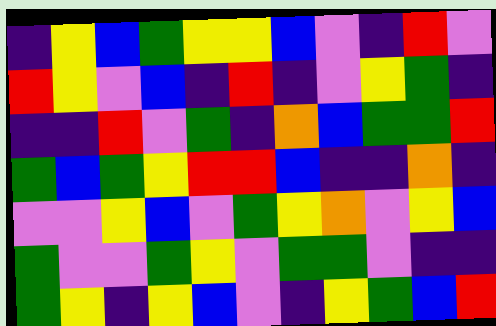[["indigo", "yellow", "blue", "green", "yellow", "yellow", "blue", "violet", "indigo", "red", "violet"], ["red", "yellow", "violet", "blue", "indigo", "red", "indigo", "violet", "yellow", "green", "indigo"], ["indigo", "indigo", "red", "violet", "green", "indigo", "orange", "blue", "green", "green", "red"], ["green", "blue", "green", "yellow", "red", "red", "blue", "indigo", "indigo", "orange", "indigo"], ["violet", "violet", "yellow", "blue", "violet", "green", "yellow", "orange", "violet", "yellow", "blue"], ["green", "violet", "violet", "green", "yellow", "violet", "green", "green", "violet", "indigo", "indigo"], ["green", "yellow", "indigo", "yellow", "blue", "violet", "indigo", "yellow", "green", "blue", "red"]]